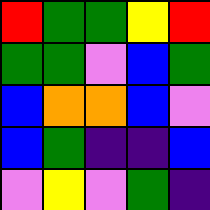[["red", "green", "green", "yellow", "red"], ["green", "green", "violet", "blue", "green"], ["blue", "orange", "orange", "blue", "violet"], ["blue", "green", "indigo", "indigo", "blue"], ["violet", "yellow", "violet", "green", "indigo"]]